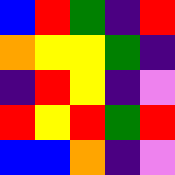[["blue", "red", "green", "indigo", "red"], ["orange", "yellow", "yellow", "green", "indigo"], ["indigo", "red", "yellow", "indigo", "violet"], ["red", "yellow", "red", "green", "red"], ["blue", "blue", "orange", "indigo", "violet"]]